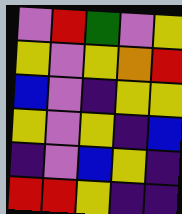[["violet", "red", "green", "violet", "yellow"], ["yellow", "violet", "yellow", "orange", "red"], ["blue", "violet", "indigo", "yellow", "yellow"], ["yellow", "violet", "yellow", "indigo", "blue"], ["indigo", "violet", "blue", "yellow", "indigo"], ["red", "red", "yellow", "indigo", "indigo"]]